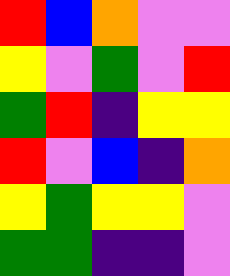[["red", "blue", "orange", "violet", "violet"], ["yellow", "violet", "green", "violet", "red"], ["green", "red", "indigo", "yellow", "yellow"], ["red", "violet", "blue", "indigo", "orange"], ["yellow", "green", "yellow", "yellow", "violet"], ["green", "green", "indigo", "indigo", "violet"]]